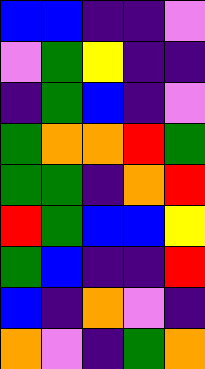[["blue", "blue", "indigo", "indigo", "violet"], ["violet", "green", "yellow", "indigo", "indigo"], ["indigo", "green", "blue", "indigo", "violet"], ["green", "orange", "orange", "red", "green"], ["green", "green", "indigo", "orange", "red"], ["red", "green", "blue", "blue", "yellow"], ["green", "blue", "indigo", "indigo", "red"], ["blue", "indigo", "orange", "violet", "indigo"], ["orange", "violet", "indigo", "green", "orange"]]